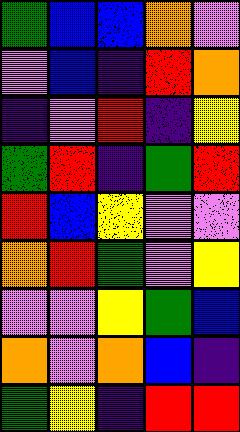[["green", "blue", "blue", "orange", "violet"], ["violet", "blue", "indigo", "red", "orange"], ["indigo", "violet", "red", "indigo", "yellow"], ["green", "red", "indigo", "green", "red"], ["red", "blue", "yellow", "violet", "violet"], ["orange", "red", "green", "violet", "yellow"], ["violet", "violet", "yellow", "green", "blue"], ["orange", "violet", "orange", "blue", "indigo"], ["green", "yellow", "indigo", "red", "red"]]